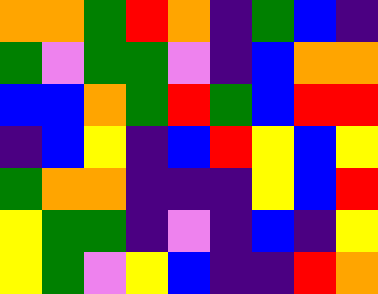[["orange", "orange", "green", "red", "orange", "indigo", "green", "blue", "indigo"], ["green", "violet", "green", "green", "violet", "indigo", "blue", "orange", "orange"], ["blue", "blue", "orange", "green", "red", "green", "blue", "red", "red"], ["indigo", "blue", "yellow", "indigo", "blue", "red", "yellow", "blue", "yellow"], ["green", "orange", "orange", "indigo", "indigo", "indigo", "yellow", "blue", "red"], ["yellow", "green", "green", "indigo", "violet", "indigo", "blue", "indigo", "yellow"], ["yellow", "green", "violet", "yellow", "blue", "indigo", "indigo", "red", "orange"]]